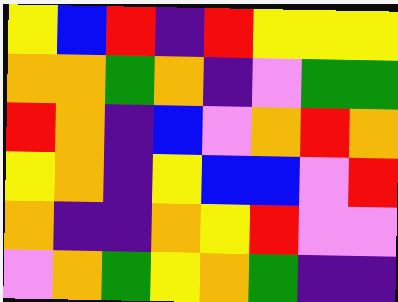[["yellow", "blue", "red", "indigo", "red", "yellow", "yellow", "yellow"], ["orange", "orange", "green", "orange", "indigo", "violet", "green", "green"], ["red", "orange", "indigo", "blue", "violet", "orange", "red", "orange"], ["yellow", "orange", "indigo", "yellow", "blue", "blue", "violet", "red"], ["orange", "indigo", "indigo", "orange", "yellow", "red", "violet", "violet"], ["violet", "orange", "green", "yellow", "orange", "green", "indigo", "indigo"]]